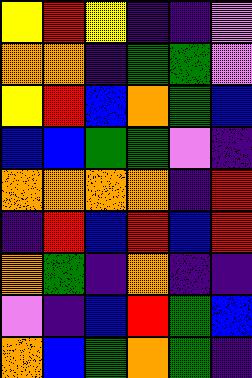[["yellow", "red", "yellow", "indigo", "indigo", "violet"], ["orange", "orange", "indigo", "green", "green", "violet"], ["yellow", "red", "blue", "orange", "green", "blue"], ["blue", "blue", "green", "green", "violet", "indigo"], ["orange", "orange", "orange", "orange", "indigo", "red"], ["indigo", "red", "blue", "red", "blue", "red"], ["orange", "green", "indigo", "orange", "indigo", "indigo"], ["violet", "indigo", "blue", "red", "green", "blue"], ["orange", "blue", "green", "orange", "green", "indigo"]]